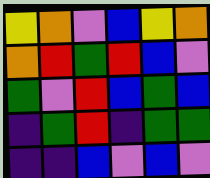[["yellow", "orange", "violet", "blue", "yellow", "orange"], ["orange", "red", "green", "red", "blue", "violet"], ["green", "violet", "red", "blue", "green", "blue"], ["indigo", "green", "red", "indigo", "green", "green"], ["indigo", "indigo", "blue", "violet", "blue", "violet"]]